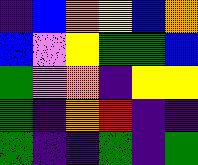[["indigo", "blue", "orange", "yellow", "blue", "orange"], ["blue", "violet", "yellow", "green", "green", "blue"], ["green", "violet", "orange", "indigo", "yellow", "yellow"], ["green", "indigo", "orange", "red", "indigo", "indigo"], ["green", "indigo", "indigo", "green", "indigo", "green"]]